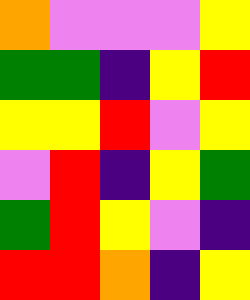[["orange", "violet", "violet", "violet", "yellow"], ["green", "green", "indigo", "yellow", "red"], ["yellow", "yellow", "red", "violet", "yellow"], ["violet", "red", "indigo", "yellow", "green"], ["green", "red", "yellow", "violet", "indigo"], ["red", "red", "orange", "indigo", "yellow"]]